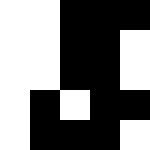[["white", "white", "black", "black", "black"], ["white", "white", "black", "black", "white"], ["white", "white", "black", "black", "white"], ["white", "black", "white", "black", "black"], ["white", "black", "black", "black", "white"]]